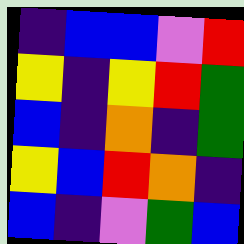[["indigo", "blue", "blue", "violet", "red"], ["yellow", "indigo", "yellow", "red", "green"], ["blue", "indigo", "orange", "indigo", "green"], ["yellow", "blue", "red", "orange", "indigo"], ["blue", "indigo", "violet", "green", "blue"]]